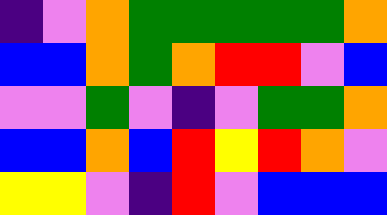[["indigo", "violet", "orange", "green", "green", "green", "green", "green", "orange"], ["blue", "blue", "orange", "green", "orange", "red", "red", "violet", "blue"], ["violet", "violet", "green", "violet", "indigo", "violet", "green", "green", "orange"], ["blue", "blue", "orange", "blue", "red", "yellow", "red", "orange", "violet"], ["yellow", "yellow", "violet", "indigo", "red", "violet", "blue", "blue", "blue"]]